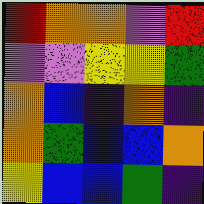[["red", "orange", "orange", "violet", "red"], ["violet", "violet", "yellow", "yellow", "green"], ["orange", "blue", "indigo", "orange", "indigo"], ["orange", "green", "blue", "blue", "orange"], ["yellow", "blue", "blue", "green", "indigo"]]